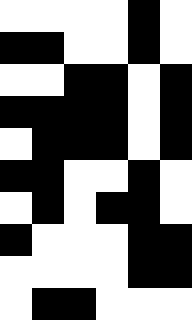[["white", "white", "white", "white", "black", "white"], ["black", "black", "white", "white", "black", "white"], ["white", "white", "black", "black", "white", "black"], ["black", "black", "black", "black", "white", "black"], ["white", "black", "black", "black", "white", "black"], ["black", "black", "white", "white", "black", "white"], ["white", "black", "white", "black", "black", "white"], ["black", "white", "white", "white", "black", "black"], ["white", "white", "white", "white", "black", "black"], ["white", "black", "black", "white", "white", "white"]]